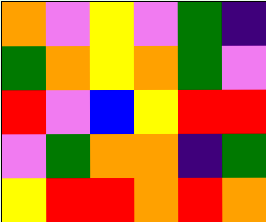[["orange", "violet", "yellow", "violet", "green", "indigo"], ["green", "orange", "yellow", "orange", "green", "violet"], ["red", "violet", "blue", "yellow", "red", "red"], ["violet", "green", "orange", "orange", "indigo", "green"], ["yellow", "red", "red", "orange", "red", "orange"]]